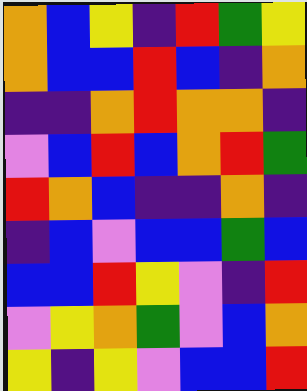[["orange", "blue", "yellow", "indigo", "red", "green", "yellow"], ["orange", "blue", "blue", "red", "blue", "indigo", "orange"], ["indigo", "indigo", "orange", "red", "orange", "orange", "indigo"], ["violet", "blue", "red", "blue", "orange", "red", "green"], ["red", "orange", "blue", "indigo", "indigo", "orange", "indigo"], ["indigo", "blue", "violet", "blue", "blue", "green", "blue"], ["blue", "blue", "red", "yellow", "violet", "indigo", "red"], ["violet", "yellow", "orange", "green", "violet", "blue", "orange"], ["yellow", "indigo", "yellow", "violet", "blue", "blue", "red"]]